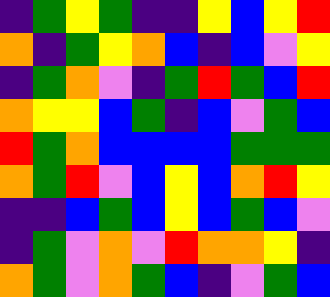[["indigo", "green", "yellow", "green", "indigo", "indigo", "yellow", "blue", "yellow", "red"], ["orange", "indigo", "green", "yellow", "orange", "blue", "indigo", "blue", "violet", "yellow"], ["indigo", "green", "orange", "violet", "indigo", "green", "red", "green", "blue", "red"], ["orange", "yellow", "yellow", "blue", "green", "indigo", "blue", "violet", "green", "blue"], ["red", "green", "orange", "blue", "blue", "blue", "blue", "green", "green", "green"], ["orange", "green", "red", "violet", "blue", "yellow", "blue", "orange", "red", "yellow"], ["indigo", "indigo", "blue", "green", "blue", "yellow", "blue", "green", "blue", "violet"], ["indigo", "green", "violet", "orange", "violet", "red", "orange", "orange", "yellow", "indigo"], ["orange", "green", "violet", "orange", "green", "blue", "indigo", "violet", "green", "blue"]]